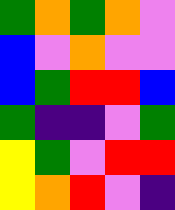[["green", "orange", "green", "orange", "violet"], ["blue", "violet", "orange", "violet", "violet"], ["blue", "green", "red", "red", "blue"], ["green", "indigo", "indigo", "violet", "green"], ["yellow", "green", "violet", "red", "red"], ["yellow", "orange", "red", "violet", "indigo"]]